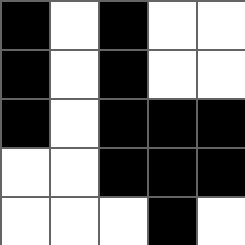[["black", "white", "black", "white", "white"], ["black", "white", "black", "white", "white"], ["black", "white", "black", "black", "black"], ["white", "white", "black", "black", "black"], ["white", "white", "white", "black", "white"]]